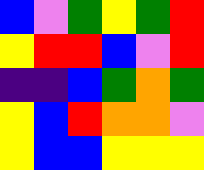[["blue", "violet", "green", "yellow", "green", "red"], ["yellow", "red", "red", "blue", "violet", "red"], ["indigo", "indigo", "blue", "green", "orange", "green"], ["yellow", "blue", "red", "orange", "orange", "violet"], ["yellow", "blue", "blue", "yellow", "yellow", "yellow"]]